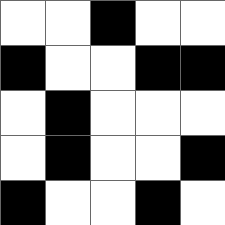[["white", "white", "black", "white", "white"], ["black", "white", "white", "black", "black"], ["white", "black", "white", "white", "white"], ["white", "black", "white", "white", "black"], ["black", "white", "white", "black", "white"]]